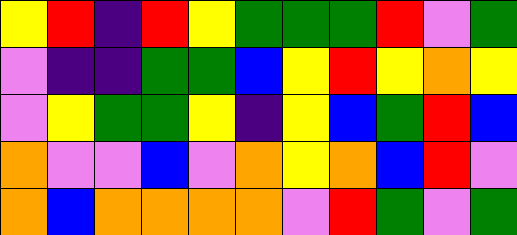[["yellow", "red", "indigo", "red", "yellow", "green", "green", "green", "red", "violet", "green"], ["violet", "indigo", "indigo", "green", "green", "blue", "yellow", "red", "yellow", "orange", "yellow"], ["violet", "yellow", "green", "green", "yellow", "indigo", "yellow", "blue", "green", "red", "blue"], ["orange", "violet", "violet", "blue", "violet", "orange", "yellow", "orange", "blue", "red", "violet"], ["orange", "blue", "orange", "orange", "orange", "orange", "violet", "red", "green", "violet", "green"]]